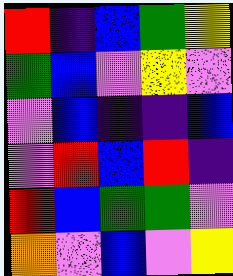[["red", "indigo", "blue", "green", "yellow"], ["green", "blue", "violet", "yellow", "violet"], ["violet", "blue", "indigo", "indigo", "blue"], ["violet", "red", "blue", "red", "indigo"], ["red", "blue", "green", "green", "violet"], ["orange", "violet", "blue", "violet", "yellow"]]